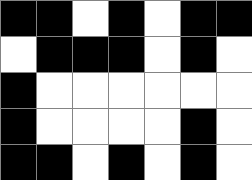[["black", "black", "white", "black", "white", "black", "black"], ["white", "black", "black", "black", "white", "black", "white"], ["black", "white", "white", "white", "white", "white", "white"], ["black", "white", "white", "white", "white", "black", "white"], ["black", "black", "white", "black", "white", "black", "white"]]